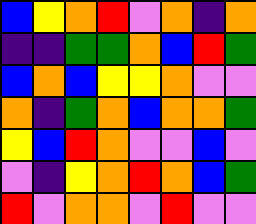[["blue", "yellow", "orange", "red", "violet", "orange", "indigo", "orange"], ["indigo", "indigo", "green", "green", "orange", "blue", "red", "green"], ["blue", "orange", "blue", "yellow", "yellow", "orange", "violet", "violet"], ["orange", "indigo", "green", "orange", "blue", "orange", "orange", "green"], ["yellow", "blue", "red", "orange", "violet", "violet", "blue", "violet"], ["violet", "indigo", "yellow", "orange", "red", "orange", "blue", "green"], ["red", "violet", "orange", "orange", "violet", "red", "violet", "violet"]]